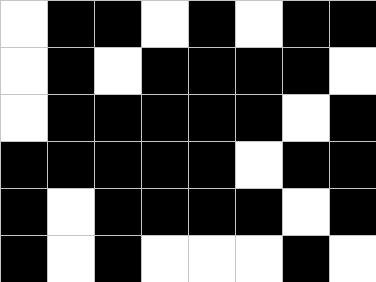[["white", "black", "black", "white", "black", "white", "black", "black"], ["white", "black", "white", "black", "black", "black", "black", "white"], ["white", "black", "black", "black", "black", "black", "white", "black"], ["black", "black", "black", "black", "black", "white", "black", "black"], ["black", "white", "black", "black", "black", "black", "white", "black"], ["black", "white", "black", "white", "white", "white", "black", "white"]]